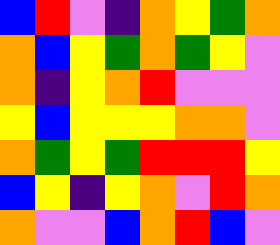[["blue", "red", "violet", "indigo", "orange", "yellow", "green", "orange"], ["orange", "blue", "yellow", "green", "orange", "green", "yellow", "violet"], ["orange", "indigo", "yellow", "orange", "red", "violet", "violet", "violet"], ["yellow", "blue", "yellow", "yellow", "yellow", "orange", "orange", "violet"], ["orange", "green", "yellow", "green", "red", "red", "red", "yellow"], ["blue", "yellow", "indigo", "yellow", "orange", "violet", "red", "orange"], ["orange", "violet", "violet", "blue", "orange", "red", "blue", "violet"]]